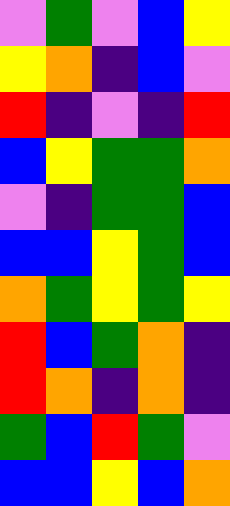[["violet", "green", "violet", "blue", "yellow"], ["yellow", "orange", "indigo", "blue", "violet"], ["red", "indigo", "violet", "indigo", "red"], ["blue", "yellow", "green", "green", "orange"], ["violet", "indigo", "green", "green", "blue"], ["blue", "blue", "yellow", "green", "blue"], ["orange", "green", "yellow", "green", "yellow"], ["red", "blue", "green", "orange", "indigo"], ["red", "orange", "indigo", "orange", "indigo"], ["green", "blue", "red", "green", "violet"], ["blue", "blue", "yellow", "blue", "orange"]]